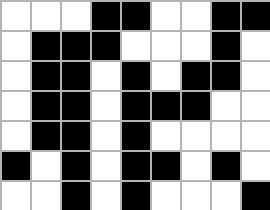[["white", "white", "white", "black", "black", "white", "white", "black", "black"], ["white", "black", "black", "black", "white", "white", "white", "black", "white"], ["white", "black", "black", "white", "black", "white", "black", "black", "white"], ["white", "black", "black", "white", "black", "black", "black", "white", "white"], ["white", "black", "black", "white", "black", "white", "white", "white", "white"], ["black", "white", "black", "white", "black", "black", "white", "black", "white"], ["white", "white", "black", "white", "black", "white", "white", "white", "black"]]